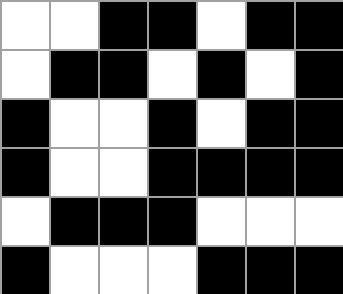[["white", "white", "black", "black", "white", "black", "black"], ["white", "black", "black", "white", "black", "white", "black"], ["black", "white", "white", "black", "white", "black", "black"], ["black", "white", "white", "black", "black", "black", "black"], ["white", "black", "black", "black", "white", "white", "white"], ["black", "white", "white", "white", "black", "black", "black"]]